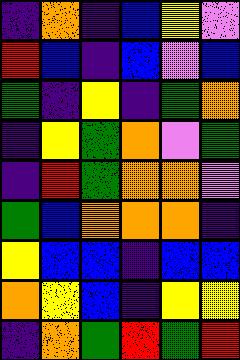[["indigo", "orange", "indigo", "blue", "yellow", "violet"], ["red", "blue", "indigo", "blue", "violet", "blue"], ["green", "indigo", "yellow", "indigo", "green", "orange"], ["indigo", "yellow", "green", "orange", "violet", "green"], ["indigo", "red", "green", "orange", "orange", "violet"], ["green", "blue", "orange", "orange", "orange", "indigo"], ["yellow", "blue", "blue", "indigo", "blue", "blue"], ["orange", "yellow", "blue", "indigo", "yellow", "yellow"], ["indigo", "orange", "green", "red", "green", "red"]]